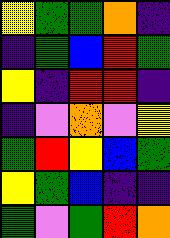[["yellow", "green", "green", "orange", "indigo"], ["indigo", "green", "blue", "red", "green"], ["yellow", "indigo", "red", "red", "indigo"], ["indigo", "violet", "orange", "violet", "yellow"], ["green", "red", "yellow", "blue", "green"], ["yellow", "green", "blue", "indigo", "indigo"], ["green", "violet", "green", "red", "orange"]]